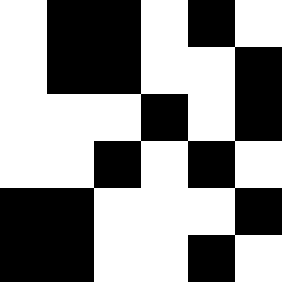[["white", "black", "black", "white", "black", "white"], ["white", "black", "black", "white", "white", "black"], ["white", "white", "white", "black", "white", "black"], ["white", "white", "black", "white", "black", "white"], ["black", "black", "white", "white", "white", "black"], ["black", "black", "white", "white", "black", "white"]]